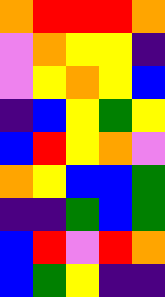[["orange", "red", "red", "red", "orange"], ["violet", "orange", "yellow", "yellow", "indigo"], ["violet", "yellow", "orange", "yellow", "blue"], ["indigo", "blue", "yellow", "green", "yellow"], ["blue", "red", "yellow", "orange", "violet"], ["orange", "yellow", "blue", "blue", "green"], ["indigo", "indigo", "green", "blue", "green"], ["blue", "red", "violet", "red", "orange"], ["blue", "green", "yellow", "indigo", "indigo"]]